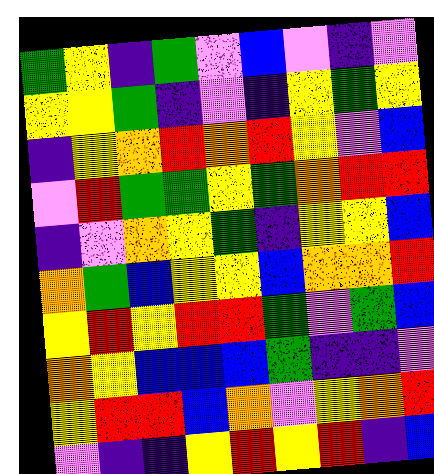[["green", "yellow", "indigo", "green", "violet", "blue", "violet", "indigo", "violet"], ["yellow", "yellow", "green", "indigo", "violet", "indigo", "yellow", "green", "yellow"], ["indigo", "yellow", "orange", "red", "orange", "red", "yellow", "violet", "blue"], ["violet", "red", "green", "green", "yellow", "green", "orange", "red", "red"], ["indigo", "violet", "orange", "yellow", "green", "indigo", "yellow", "yellow", "blue"], ["orange", "green", "blue", "yellow", "yellow", "blue", "orange", "orange", "red"], ["yellow", "red", "yellow", "red", "red", "green", "violet", "green", "blue"], ["orange", "yellow", "blue", "blue", "blue", "green", "indigo", "indigo", "violet"], ["yellow", "red", "red", "blue", "orange", "violet", "yellow", "orange", "red"], ["violet", "indigo", "indigo", "yellow", "red", "yellow", "red", "indigo", "blue"]]